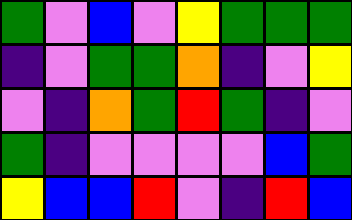[["green", "violet", "blue", "violet", "yellow", "green", "green", "green"], ["indigo", "violet", "green", "green", "orange", "indigo", "violet", "yellow"], ["violet", "indigo", "orange", "green", "red", "green", "indigo", "violet"], ["green", "indigo", "violet", "violet", "violet", "violet", "blue", "green"], ["yellow", "blue", "blue", "red", "violet", "indigo", "red", "blue"]]